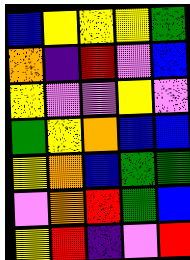[["blue", "yellow", "yellow", "yellow", "green"], ["orange", "indigo", "red", "violet", "blue"], ["yellow", "violet", "violet", "yellow", "violet"], ["green", "yellow", "orange", "blue", "blue"], ["yellow", "orange", "blue", "green", "green"], ["violet", "orange", "red", "green", "blue"], ["yellow", "red", "indigo", "violet", "red"]]